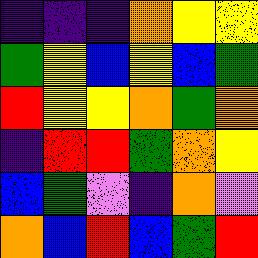[["indigo", "indigo", "indigo", "orange", "yellow", "yellow"], ["green", "yellow", "blue", "yellow", "blue", "green"], ["red", "yellow", "yellow", "orange", "green", "orange"], ["indigo", "red", "red", "green", "orange", "yellow"], ["blue", "green", "violet", "indigo", "orange", "violet"], ["orange", "blue", "red", "blue", "green", "red"]]